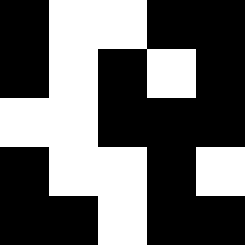[["black", "white", "white", "black", "black"], ["black", "white", "black", "white", "black"], ["white", "white", "black", "black", "black"], ["black", "white", "white", "black", "white"], ["black", "black", "white", "black", "black"]]